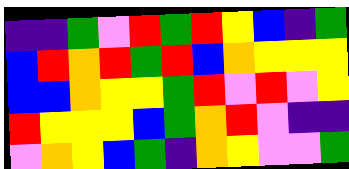[["indigo", "indigo", "green", "violet", "red", "green", "red", "yellow", "blue", "indigo", "green"], ["blue", "red", "orange", "red", "green", "red", "blue", "orange", "yellow", "yellow", "yellow"], ["blue", "blue", "orange", "yellow", "yellow", "green", "red", "violet", "red", "violet", "yellow"], ["red", "yellow", "yellow", "yellow", "blue", "green", "orange", "red", "violet", "indigo", "indigo"], ["violet", "orange", "yellow", "blue", "green", "indigo", "orange", "yellow", "violet", "violet", "green"]]